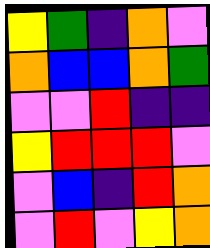[["yellow", "green", "indigo", "orange", "violet"], ["orange", "blue", "blue", "orange", "green"], ["violet", "violet", "red", "indigo", "indigo"], ["yellow", "red", "red", "red", "violet"], ["violet", "blue", "indigo", "red", "orange"], ["violet", "red", "violet", "yellow", "orange"]]